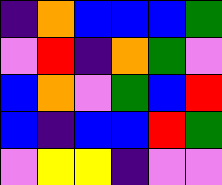[["indigo", "orange", "blue", "blue", "blue", "green"], ["violet", "red", "indigo", "orange", "green", "violet"], ["blue", "orange", "violet", "green", "blue", "red"], ["blue", "indigo", "blue", "blue", "red", "green"], ["violet", "yellow", "yellow", "indigo", "violet", "violet"]]